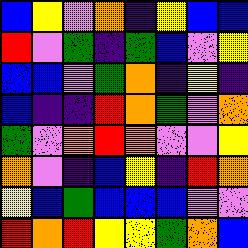[["blue", "yellow", "violet", "orange", "indigo", "yellow", "blue", "blue"], ["red", "violet", "green", "indigo", "green", "blue", "violet", "yellow"], ["blue", "blue", "violet", "green", "orange", "indigo", "yellow", "indigo"], ["blue", "indigo", "indigo", "red", "orange", "green", "violet", "orange"], ["green", "violet", "orange", "red", "orange", "violet", "violet", "yellow"], ["orange", "violet", "indigo", "blue", "yellow", "indigo", "red", "orange"], ["yellow", "blue", "green", "blue", "blue", "blue", "violet", "violet"], ["red", "orange", "red", "yellow", "yellow", "green", "orange", "blue"]]